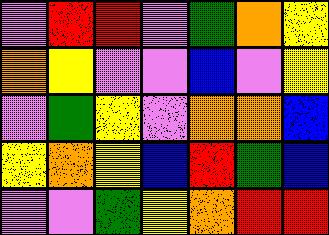[["violet", "red", "red", "violet", "green", "orange", "yellow"], ["orange", "yellow", "violet", "violet", "blue", "violet", "yellow"], ["violet", "green", "yellow", "violet", "orange", "orange", "blue"], ["yellow", "orange", "yellow", "blue", "red", "green", "blue"], ["violet", "violet", "green", "yellow", "orange", "red", "red"]]